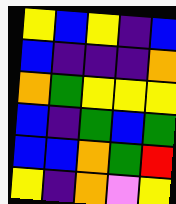[["yellow", "blue", "yellow", "indigo", "blue"], ["blue", "indigo", "indigo", "indigo", "orange"], ["orange", "green", "yellow", "yellow", "yellow"], ["blue", "indigo", "green", "blue", "green"], ["blue", "blue", "orange", "green", "red"], ["yellow", "indigo", "orange", "violet", "yellow"]]